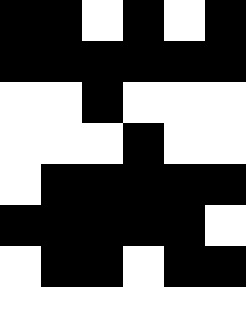[["black", "black", "white", "black", "white", "black"], ["black", "black", "black", "black", "black", "black"], ["white", "white", "black", "white", "white", "white"], ["white", "white", "white", "black", "white", "white"], ["white", "black", "black", "black", "black", "black"], ["black", "black", "black", "black", "black", "white"], ["white", "black", "black", "white", "black", "black"], ["white", "white", "white", "white", "white", "white"]]